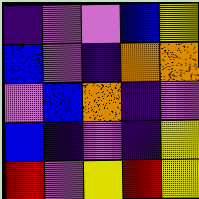[["indigo", "violet", "violet", "blue", "yellow"], ["blue", "violet", "indigo", "orange", "orange"], ["violet", "blue", "orange", "indigo", "violet"], ["blue", "indigo", "violet", "indigo", "yellow"], ["red", "violet", "yellow", "red", "yellow"]]